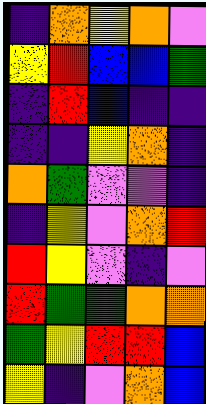[["indigo", "orange", "yellow", "orange", "violet"], ["yellow", "red", "blue", "blue", "green"], ["indigo", "red", "blue", "indigo", "indigo"], ["indigo", "indigo", "yellow", "orange", "indigo"], ["orange", "green", "violet", "violet", "indigo"], ["indigo", "yellow", "violet", "orange", "red"], ["red", "yellow", "violet", "indigo", "violet"], ["red", "green", "green", "orange", "orange"], ["green", "yellow", "red", "red", "blue"], ["yellow", "indigo", "violet", "orange", "blue"]]